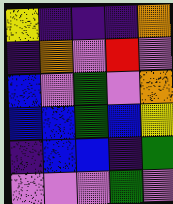[["yellow", "indigo", "indigo", "indigo", "orange"], ["indigo", "orange", "violet", "red", "violet"], ["blue", "violet", "green", "violet", "orange"], ["blue", "blue", "green", "blue", "yellow"], ["indigo", "blue", "blue", "indigo", "green"], ["violet", "violet", "violet", "green", "violet"]]